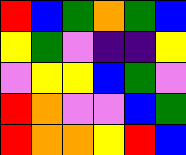[["red", "blue", "green", "orange", "green", "blue"], ["yellow", "green", "violet", "indigo", "indigo", "yellow"], ["violet", "yellow", "yellow", "blue", "green", "violet"], ["red", "orange", "violet", "violet", "blue", "green"], ["red", "orange", "orange", "yellow", "red", "blue"]]